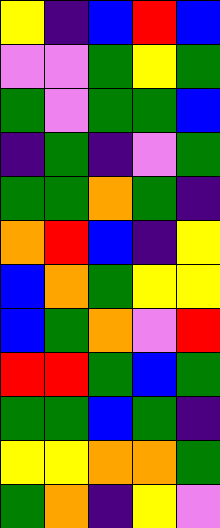[["yellow", "indigo", "blue", "red", "blue"], ["violet", "violet", "green", "yellow", "green"], ["green", "violet", "green", "green", "blue"], ["indigo", "green", "indigo", "violet", "green"], ["green", "green", "orange", "green", "indigo"], ["orange", "red", "blue", "indigo", "yellow"], ["blue", "orange", "green", "yellow", "yellow"], ["blue", "green", "orange", "violet", "red"], ["red", "red", "green", "blue", "green"], ["green", "green", "blue", "green", "indigo"], ["yellow", "yellow", "orange", "orange", "green"], ["green", "orange", "indigo", "yellow", "violet"]]